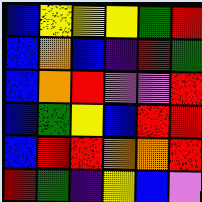[["blue", "yellow", "yellow", "yellow", "green", "red"], ["blue", "orange", "blue", "indigo", "red", "green"], ["blue", "orange", "red", "violet", "violet", "red"], ["blue", "green", "yellow", "blue", "red", "red"], ["blue", "red", "red", "orange", "orange", "red"], ["red", "green", "indigo", "yellow", "blue", "violet"]]